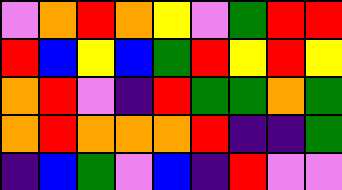[["violet", "orange", "red", "orange", "yellow", "violet", "green", "red", "red"], ["red", "blue", "yellow", "blue", "green", "red", "yellow", "red", "yellow"], ["orange", "red", "violet", "indigo", "red", "green", "green", "orange", "green"], ["orange", "red", "orange", "orange", "orange", "red", "indigo", "indigo", "green"], ["indigo", "blue", "green", "violet", "blue", "indigo", "red", "violet", "violet"]]